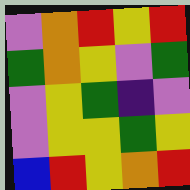[["violet", "orange", "red", "yellow", "red"], ["green", "orange", "yellow", "violet", "green"], ["violet", "yellow", "green", "indigo", "violet"], ["violet", "yellow", "yellow", "green", "yellow"], ["blue", "red", "yellow", "orange", "red"]]